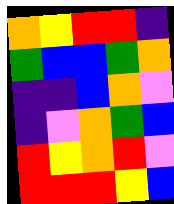[["orange", "yellow", "red", "red", "indigo"], ["green", "blue", "blue", "green", "orange"], ["indigo", "indigo", "blue", "orange", "violet"], ["indigo", "violet", "orange", "green", "blue"], ["red", "yellow", "orange", "red", "violet"], ["red", "red", "red", "yellow", "blue"]]